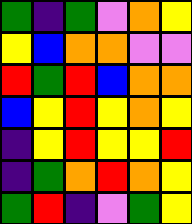[["green", "indigo", "green", "violet", "orange", "yellow"], ["yellow", "blue", "orange", "orange", "violet", "violet"], ["red", "green", "red", "blue", "orange", "orange"], ["blue", "yellow", "red", "yellow", "orange", "yellow"], ["indigo", "yellow", "red", "yellow", "yellow", "red"], ["indigo", "green", "orange", "red", "orange", "yellow"], ["green", "red", "indigo", "violet", "green", "yellow"]]